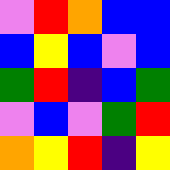[["violet", "red", "orange", "blue", "blue"], ["blue", "yellow", "blue", "violet", "blue"], ["green", "red", "indigo", "blue", "green"], ["violet", "blue", "violet", "green", "red"], ["orange", "yellow", "red", "indigo", "yellow"]]